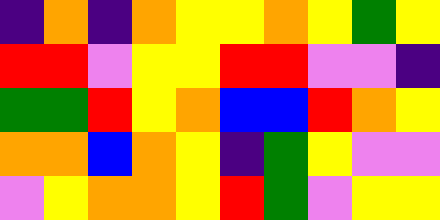[["indigo", "orange", "indigo", "orange", "yellow", "yellow", "orange", "yellow", "green", "yellow"], ["red", "red", "violet", "yellow", "yellow", "red", "red", "violet", "violet", "indigo"], ["green", "green", "red", "yellow", "orange", "blue", "blue", "red", "orange", "yellow"], ["orange", "orange", "blue", "orange", "yellow", "indigo", "green", "yellow", "violet", "violet"], ["violet", "yellow", "orange", "orange", "yellow", "red", "green", "violet", "yellow", "yellow"]]